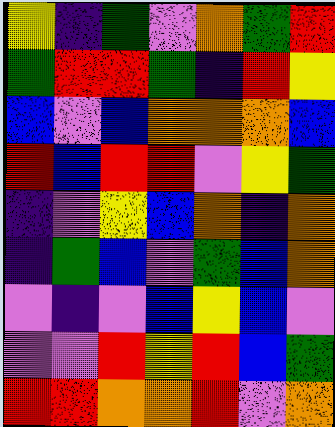[["yellow", "indigo", "green", "violet", "orange", "green", "red"], ["green", "red", "red", "green", "indigo", "red", "yellow"], ["blue", "violet", "blue", "orange", "orange", "orange", "blue"], ["red", "blue", "red", "red", "violet", "yellow", "green"], ["indigo", "violet", "yellow", "blue", "orange", "indigo", "orange"], ["indigo", "green", "blue", "violet", "green", "blue", "orange"], ["violet", "indigo", "violet", "blue", "yellow", "blue", "violet"], ["violet", "violet", "red", "yellow", "red", "blue", "green"], ["red", "red", "orange", "orange", "red", "violet", "orange"]]